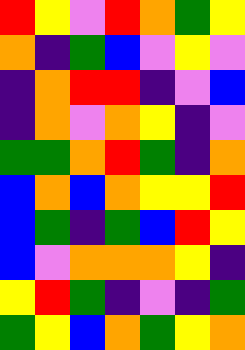[["red", "yellow", "violet", "red", "orange", "green", "yellow"], ["orange", "indigo", "green", "blue", "violet", "yellow", "violet"], ["indigo", "orange", "red", "red", "indigo", "violet", "blue"], ["indigo", "orange", "violet", "orange", "yellow", "indigo", "violet"], ["green", "green", "orange", "red", "green", "indigo", "orange"], ["blue", "orange", "blue", "orange", "yellow", "yellow", "red"], ["blue", "green", "indigo", "green", "blue", "red", "yellow"], ["blue", "violet", "orange", "orange", "orange", "yellow", "indigo"], ["yellow", "red", "green", "indigo", "violet", "indigo", "green"], ["green", "yellow", "blue", "orange", "green", "yellow", "orange"]]